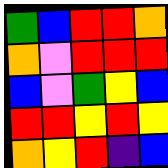[["green", "blue", "red", "red", "orange"], ["orange", "violet", "red", "red", "red"], ["blue", "violet", "green", "yellow", "blue"], ["red", "red", "yellow", "red", "yellow"], ["orange", "yellow", "red", "indigo", "blue"]]